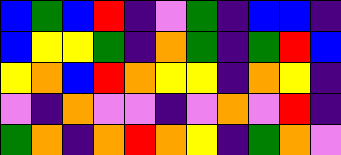[["blue", "green", "blue", "red", "indigo", "violet", "green", "indigo", "blue", "blue", "indigo"], ["blue", "yellow", "yellow", "green", "indigo", "orange", "green", "indigo", "green", "red", "blue"], ["yellow", "orange", "blue", "red", "orange", "yellow", "yellow", "indigo", "orange", "yellow", "indigo"], ["violet", "indigo", "orange", "violet", "violet", "indigo", "violet", "orange", "violet", "red", "indigo"], ["green", "orange", "indigo", "orange", "red", "orange", "yellow", "indigo", "green", "orange", "violet"]]